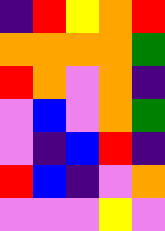[["indigo", "red", "yellow", "orange", "red"], ["orange", "orange", "orange", "orange", "green"], ["red", "orange", "violet", "orange", "indigo"], ["violet", "blue", "violet", "orange", "green"], ["violet", "indigo", "blue", "red", "indigo"], ["red", "blue", "indigo", "violet", "orange"], ["violet", "violet", "violet", "yellow", "violet"]]